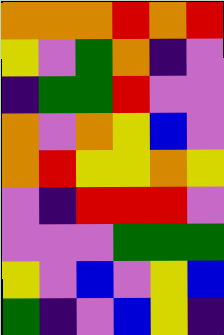[["orange", "orange", "orange", "red", "orange", "red"], ["yellow", "violet", "green", "orange", "indigo", "violet"], ["indigo", "green", "green", "red", "violet", "violet"], ["orange", "violet", "orange", "yellow", "blue", "violet"], ["orange", "red", "yellow", "yellow", "orange", "yellow"], ["violet", "indigo", "red", "red", "red", "violet"], ["violet", "violet", "violet", "green", "green", "green"], ["yellow", "violet", "blue", "violet", "yellow", "blue"], ["green", "indigo", "violet", "blue", "yellow", "indigo"]]